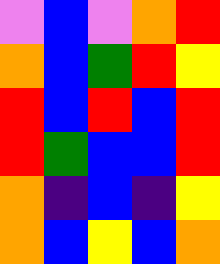[["violet", "blue", "violet", "orange", "red"], ["orange", "blue", "green", "red", "yellow"], ["red", "blue", "red", "blue", "red"], ["red", "green", "blue", "blue", "red"], ["orange", "indigo", "blue", "indigo", "yellow"], ["orange", "blue", "yellow", "blue", "orange"]]